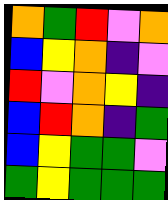[["orange", "green", "red", "violet", "orange"], ["blue", "yellow", "orange", "indigo", "violet"], ["red", "violet", "orange", "yellow", "indigo"], ["blue", "red", "orange", "indigo", "green"], ["blue", "yellow", "green", "green", "violet"], ["green", "yellow", "green", "green", "green"]]